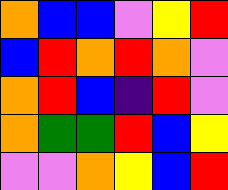[["orange", "blue", "blue", "violet", "yellow", "red"], ["blue", "red", "orange", "red", "orange", "violet"], ["orange", "red", "blue", "indigo", "red", "violet"], ["orange", "green", "green", "red", "blue", "yellow"], ["violet", "violet", "orange", "yellow", "blue", "red"]]